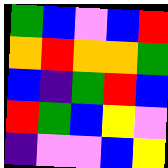[["green", "blue", "violet", "blue", "red"], ["orange", "red", "orange", "orange", "green"], ["blue", "indigo", "green", "red", "blue"], ["red", "green", "blue", "yellow", "violet"], ["indigo", "violet", "violet", "blue", "yellow"]]